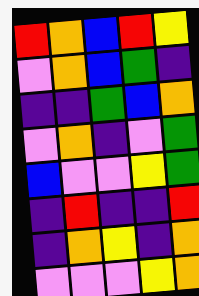[["red", "orange", "blue", "red", "yellow"], ["violet", "orange", "blue", "green", "indigo"], ["indigo", "indigo", "green", "blue", "orange"], ["violet", "orange", "indigo", "violet", "green"], ["blue", "violet", "violet", "yellow", "green"], ["indigo", "red", "indigo", "indigo", "red"], ["indigo", "orange", "yellow", "indigo", "orange"], ["violet", "violet", "violet", "yellow", "orange"]]